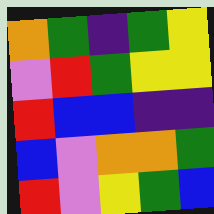[["orange", "green", "indigo", "green", "yellow"], ["violet", "red", "green", "yellow", "yellow"], ["red", "blue", "blue", "indigo", "indigo"], ["blue", "violet", "orange", "orange", "green"], ["red", "violet", "yellow", "green", "blue"]]